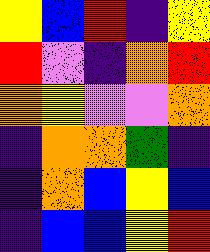[["yellow", "blue", "red", "indigo", "yellow"], ["red", "violet", "indigo", "orange", "red"], ["orange", "yellow", "violet", "violet", "orange"], ["indigo", "orange", "orange", "green", "indigo"], ["indigo", "orange", "blue", "yellow", "blue"], ["indigo", "blue", "blue", "yellow", "red"]]